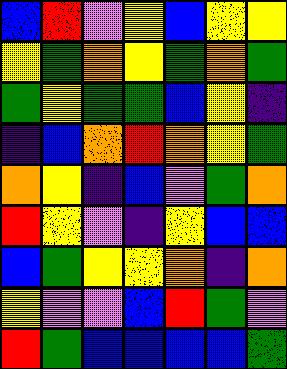[["blue", "red", "violet", "yellow", "blue", "yellow", "yellow"], ["yellow", "green", "orange", "yellow", "green", "orange", "green"], ["green", "yellow", "green", "green", "blue", "yellow", "indigo"], ["indigo", "blue", "orange", "red", "orange", "yellow", "green"], ["orange", "yellow", "indigo", "blue", "violet", "green", "orange"], ["red", "yellow", "violet", "indigo", "yellow", "blue", "blue"], ["blue", "green", "yellow", "yellow", "orange", "indigo", "orange"], ["yellow", "violet", "violet", "blue", "red", "green", "violet"], ["red", "green", "blue", "blue", "blue", "blue", "green"]]